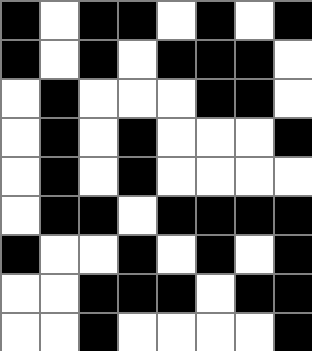[["black", "white", "black", "black", "white", "black", "white", "black"], ["black", "white", "black", "white", "black", "black", "black", "white"], ["white", "black", "white", "white", "white", "black", "black", "white"], ["white", "black", "white", "black", "white", "white", "white", "black"], ["white", "black", "white", "black", "white", "white", "white", "white"], ["white", "black", "black", "white", "black", "black", "black", "black"], ["black", "white", "white", "black", "white", "black", "white", "black"], ["white", "white", "black", "black", "black", "white", "black", "black"], ["white", "white", "black", "white", "white", "white", "white", "black"]]